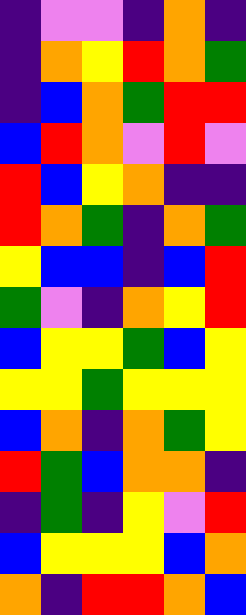[["indigo", "violet", "violet", "indigo", "orange", "indigo"], ["indigo", "orange", "yellow", "red", "orange", "green"], ["indigo", "blue", "orange", "green", "red", "red"], ["blue", "red", "orange", "violet", "red", "violet"], ["red", "blue", "yellow", "orange", "indigo", "indigo"], ["red", "orange", "green", "indigo", "orange", "green"], ["yellow", "blue", "blue", "indigo", "blue", "red"], ["green", "violet", "indigo", "orange", "yellow", "red"], ["blue", "yellow", "yellow", "green", "blue", "yellow"], ["yellow", "yellow", "green", "yellow", "yellow", "yellow"], ["blue", "orange", "indigo", "orange", "green", "yellow"], ["red", "green", "blue", "orange", "orange", "indigo"], ["indigo", "green", "indigo", "yellow", "violet", "red"], ["blue", "yellow", "yellow", "yellow", "blue", "orange"], ["orange", "indigo", "red", "red", "orange", "blue"]]